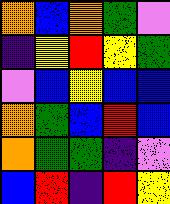[["orange", "blue", "orange", "green", "violet"], ["indigo", "yellow", "red", "yellow", "green"], ["violet", "blue", "yellow", "blue", "blue"], ["orange", "green", "blue", "red", "blue"], ["orange", "green", "green", "indigo", "violet"], ["blue", "red", "indigo", "red", "yellow"]]